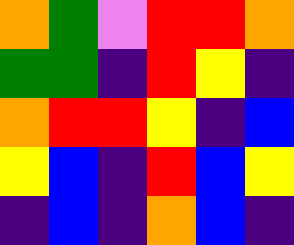[["orange", "green", "violet", "red", "red", "orange"], ["green", "green", "indigo", "red", "yellow", "indigo"], ["orange", "red", "red", "yellow", "indigo", "blue"], ["yellow", "blue", "indigo", "red", "blue", "yellow"], ["indigo", "blue", "indigo", "orange", "blue", "indigo"]]